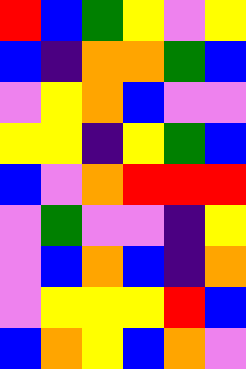[["red", "blue", "green", "yellow", "violet", "yellow"], ["blue", "indigo", "orange", "orange", "green", "blue"], ["violet", "yellow", "orange", "blue", "violet", "violet"], ["yellow", "yellow", "indigo", "yellow", "green", "blue"], ["blue", "violet", "orange", "red", "red", "red"], ["violet", "green", "violet", "violet", "indigo", "yellow"], ["violet", "blue", "orange", "blue", "indigo", "orange"], ["violet", "yellow", "yellow", "yellow", "red", "blue"], ["blue", "orange", "yellow", "blue", "orange", "violet"]]